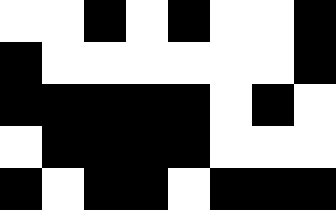[["white", "white", "black", "white", "black", "white", "white", "black"], ["black", "white", "white", "white", "white", "white", "white", "black"], ["black", "black", "black", "black", "black", "white", "black", "white"], ["white", "black", "black", "black", "black", "white", "white", "white"], ["black", "white", "black", "black", "white", "black", "black", "black"]]